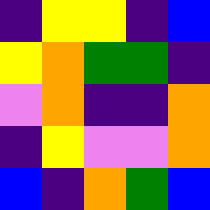[["indigo", "yellow", "yellow", "indigo", "blue"], ["yellow", "orange", "green", "green", "indigo"], ["violet", "orange", "indigo", "indigo", "orange"], ["indigo", "yellow", "violet", "violet", "orange"], ["blue", "indigo", "orange", "green", "blue"]]